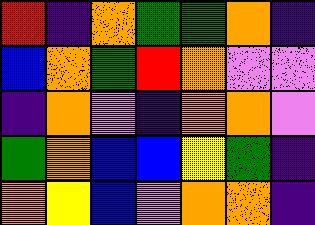[["red", "indigo", "orange", "green", "green", "orange", "indigo"], ["blue", "orange", "green", "red", "orange", "violet", "violet"], ["indigo", "orange", "violet", "indigo", "orange", "orange", "violet"], ["green", "orange", "blue", "blue", "yellow", "green", "indigo"], ["orange", "yellow", "blue", "violet", "orange", "orange", "indigo"]]